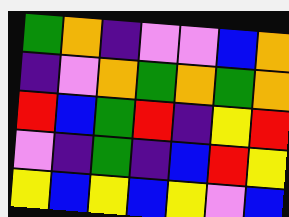[["green", "orange", "indigo", "violet", "violet", "blue", "orange"], ["indigo", "violet", "orange", "green", "orange", "green", "orange"], ["red", "blue", "green", "red", "indigo", "yellow", "red"], ["violet", "indigo", "green", "indigo", "blue", "red", "yellow"], ["yellow", "blue", "yellow", "blue", "yellow", "violet", "blue"]]